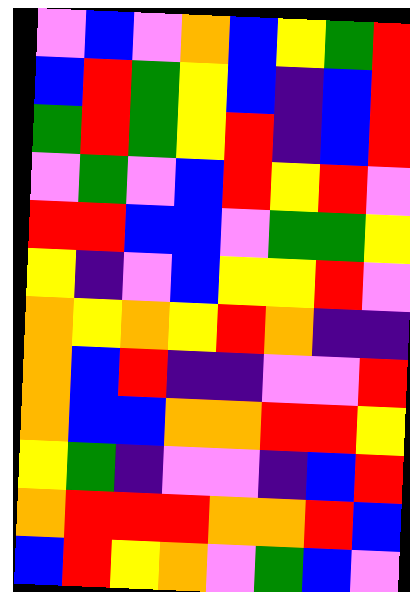[["violet", "blue", "violet", "orange", "blue", "yellow", "green", "red"], ["blue", "red", "green", "yellow", "blue", "indigo", "blue", "red"], ["green", "red", "green", "yellow", "red", "indigo", "blue", "red"], ["violet", "green", "violet", "blue", "red", "yellow", "red", "violet"], ["red", "red", "blue", "blue", "violet", "green", "green", "yellow"], ["yellow", "indigo", "violet", "blue", "yellow", "yellow", "red", "violet"], ["orange", "yellow", "orange", "yellow", "red", "orange", "indigo", "indigo"], ["orange", "blue", "red", "indigo", "indigo", "violet", "violet", "red"], ["orange", "blue", "blue", "orange", "orange", "red", "red", "yellow"], ["yellow", "green", "indigo", "violet", "violet", "indigo", "blue", "red"], ["orange", "red", "red", "red", "orange", "orange", "red", "blue"], ["blue", "red", "yellow", "orange", "violet", "green", "blue", "violet"]]